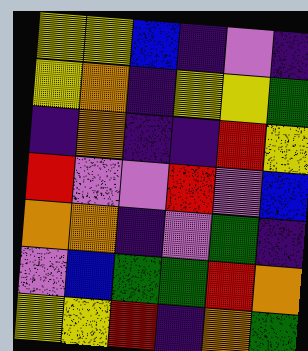[["yellow", "yellow", "blue", "indigo", "violet", "indigo"], ["yellow", "orange", "indigo", "yellow", "yellow", "green"], ["indigo", "orange", "indigo", "indigo", "red", "yellow"], ["red", "violet", "violet", "red", "violet", "blue"], ["orange", "orange", "indigo", "violet", "green", "indigo"], ["violet", "blue", "green", "green", "red", "orange"], ["yellow", "yellow", "red", "indigo", "orange", "green"]]